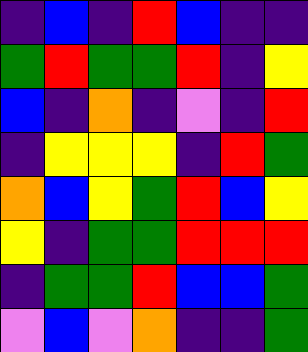[["indigo", "blue", "indigo", "red", "blue", "indigo", "indigo"], ["green", "red", "green", "green", "red", "indigo", "yellow"], ["blue", "indigo", "orange", "indigo", "violet", "indigo", "red"], ["indigo", "yellow", "yellow", "yellow", "indigo", "red", "green"], ["orange", "blue", "yellow", "green", "red", "blue", "yellow"], ["yellow", "indigo", "green", "green", "red", "red", "red"], ["indigo", "green", "green", "red", "blue", "blue", "green"], ["violet", "blue", "violet", "orange", "indigo", "indigo", "green"]]